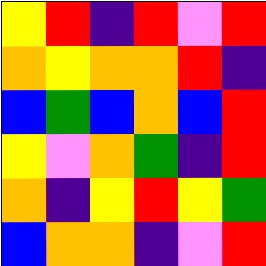[["yellow", "red", "indigo", "red", "violet", "red"], ["orange", "yellow", "orange", "orange", "red", "indigo"], ["blue", "green", "blue", "orange", "blue", "red"], ["yellow", "violet", "orange", "green", "indigo", "red"], ["orange", "indigo", "yellow", "red", "yellow", "green"], ["blue", "orange", "orange", "indigo", "violet", "red"]]